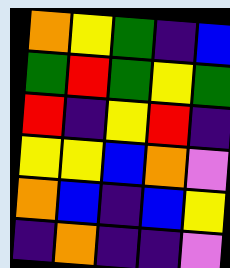[["orange", "yellow", "green", "indigo", "blue"], ["green", "red", "green", "yellow", "green"], ["red", "indigo", "yellow", "red", "indigo"], ["yellow", "yellow", "blue", "orange", "violet"], ["orange", "blue", "indigo", "blue", "yellow"], ["indigo", "orange", "indigo", "indigo", "violet"]]